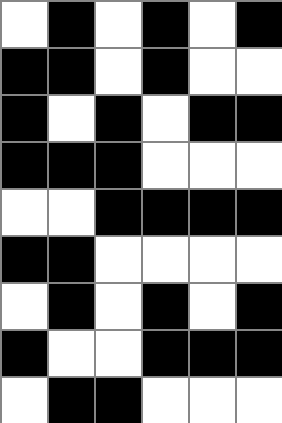[["white", "black", "white", "black", "white", "black"], ["black", "black", "white", "black", "white", "white"], ["black", "white", "black", "white", "black", "black"], ["black", "black", "black", "white", "white", "white"], ["white", "white", "black", "black", "black", "black"], ["black", "black", "white", "white", "white", "white"], ["white", "black", "white", "black", "white", "black"], ["black", "white", "white", "black", "black", "black"], ["white", "black", "black", "white", "white", "white"]]